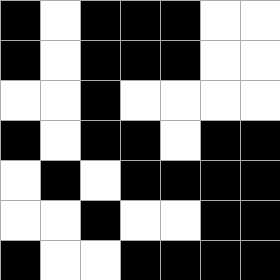[["black", "white", "black", "black", "black", "white", "white"], ["black", "white", "black", "black", "black", "white", "white"], ["white", "white", "black", "white", "white", "white", "white"], ["black", "white", "black", "black", "white", "black", "black"], ["white", "black", "white", "black", "black", "black", "black"], ["white", "white", "black", "white", "white", "black", "black"], ["black", "white", "white", "black", "black", "black", "black"]]